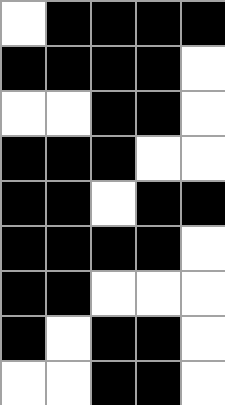[["white", "black", "black", "black", "black"], ["black", "black", "black", "black", "white"], ["white", "white", "black", "black", "white"], ["black", "black", "black", "white", "white"], ["black", "black", "white", "black", "black"], ["black", "black", "black", "black", "white"], ["black", "black", "white", "white", "white"], ["black", "white", "black", "black", "white"], ["white", "white", "black", "black", "white"]]